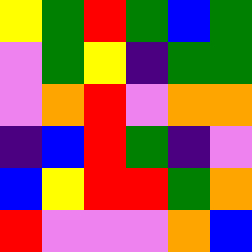[["yellow", "green", "red", "green", "blue", "green"], ["violet", "green", "yellow", "indigo", "green", "green"], ["violet", "orange", "red", "violet", "orange", "orange"], ["indigo", "blue", "red", "green", "indigo", "violet"], ["blue", "yellow", "red", "red", "green", "orange"], ["red", "violet", "violet", "violet", "orange", "blue"]]